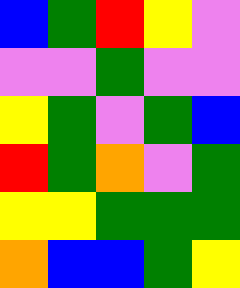[["blue", "green", "red", "yellow", "violet"], ["violet", "violet", "green", "violet", "violet"], ["yellow", "green", "violet", "green", "blue"], ["red", "green", "orange", "violet", "green"], ["yellow", "yellow", "green", "green", "green"], ["orange", "blue", "blue", "green", "yellow"]]